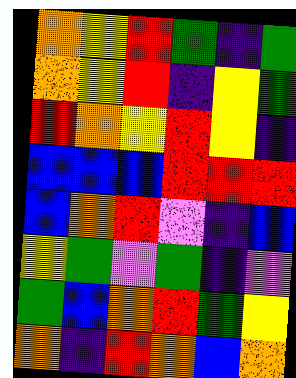[["orange", "yellow", "red", "green", "indigo", "green"], ["orange", "yellow", "red", "indigo", "yellow", "green"], ["red", "orange", "yellow", "red", "yellow", "indigo"], ["blue", "blue", "blue", "red", "red", "red"], ["blue", "orange", "red", "violet", "indigo", "blue"], ["yellow", "green", "violet", "green", "indigo", "violet"], ["green", "blue", "orange", "red", "green", "yellow"], ["orange", "indigo", "red", "orange", "blue", "orange"]]